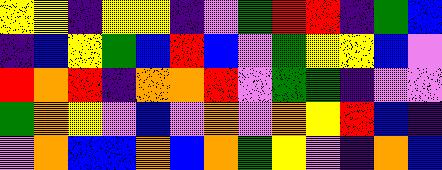[["yellow", "yellow", "indigo", "yellow", "yellow", "indigo", "violet", "green", "red", "red", "indigo", "green", "blue"], ["indigo", "blue", "yellow", "green", "blue", "red", "blue", "violet", "green", "yellow", "yellow", "blue", "violet"], ["red", "orange", "red", "indigo", "orange", "orange", "red", "violet", "green", "green", "indigo", "violet", "violet"], ["green", "orange", "yellow", "violet", "blue", "violet", "orange", "violet", "orange", "yellow", "red", "blue", "indigo"], ["violet", "orange", "blue", "blue", "orange", "blue", "orange", "green", "yellow", "violet", "indigo", "orange", "blue"]]